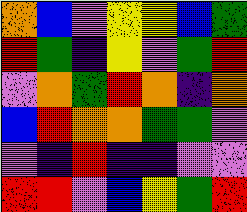[["orange", "blue", "violet", "yellow", "yellow", "blue", "green"], ["red", "green", "indigo", "yellow", "violet", "green", "red"], ["violet", "orange", "green", "red", "orange", "indigo", "orange"], ["blue", "red", "orange", "orange", "green", "green", "violet"], ["violet", "indigo", "red", "indigo", "indigo", "violet", "violet"], ["red", "red", "violet", "blue", "yellow", "green", "red"]]